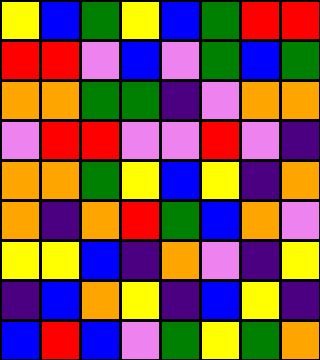[["yellow", "blue", "green", "yellow", "blue", "green", "red", "red"], ["red", "red", "violet", "blue", "violet", "green", "blue", "green"], ["orange", "orange", "green", "green", "indigo", "violet", "orange", "orange"], ["violet", "red", "red", "violet", "violet", "red", "violet", "indigo"], ["orange", "orange", "green", "yellow", "blue", "yellow", "indigo", "orange"], ["orange", "indigo", "orange", "red", "green", "blue", "orange", "violet"], ["yellow", "yellow", "blue", "indigo", "orange", "violet", "indigo", "yellow"], ["indigo", "blue", "orange", "yellow", "indigo", "blue", "yellow", "indigo"], ["blue", "red", "blue", "violet", "green", "yellow", "green", "orange"]]